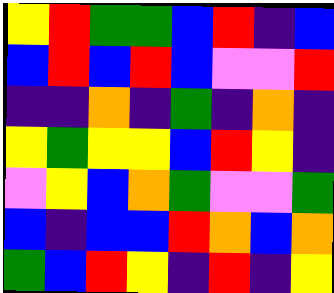[["yellow", "red", "green", "green", "blue", "red", "indigo", "blue"], ["blue", "red", "blue", "red", "blue", "violet", "violet", "red"], ["indigo", "indigo", "orange", "indigo", "green", "indigo", "orange", "indigo"], ["yellow", "green", "yellow", "yellow", "blue", "red", "yellow", "indigo"], ["violet", "yellow", "blue", "orange", "green", "violet", "violet", "green"], ["blue", "indigo", "blue", "blue", "red", "orange", "blue", "orange"], ["green", "blue", "red", "yellow", "indigo", "red", "indigo", "yellow"]]